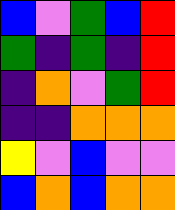[["blue", "violet", "green", "blue", "red"], ["green", "indigo", "green", "indigo", "red"], ["indigo", "orange", "violet", "green", "red"], ["indigo", "indigo", "orange", "orange", "orange"], ["yellow", "violet", "blue", "violet", "violet"], ["blue", "orange", "blue", "orange", "orange"]]